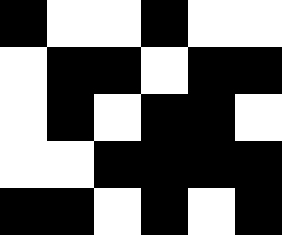[["black", "white", "white", "black", "white", "white"], ["white", "black", "black", "white", "black", "black"], ["white", "black", "white", "black", "black", "white"], ["white", "white", "black", "black", "black", "black"], ["black", "black", "white", "black", "white", "black"]]